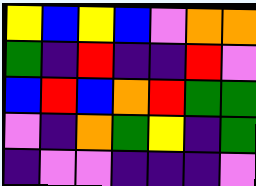[["yellow", "blue", "yellow", "blue", "violet", "orange", "orange"], ["green", "indigo", "red", "indigo", "indigo", "red", "violet"], ["blue", "red", "blue", "orange", "red", "green", "green"], ["violet", "indigo", "orange", "green", "yellow", "indigo", "green"], ["indigo", "violet", "violet", "indigo", "indigo", "indigo", "violet"]]